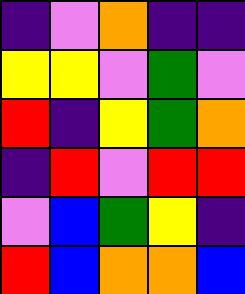[["indigo", "violet", "orange", "indigo", "indigo"], ["yellow", "yellow", "violet", "green", "violet"], ["red", "indigo", "yellow", "green", "orange"], ["indigo", "red", "violet", "red", "red"], ["violet", "blue", "green", "yellow", "indigo"], ["red", "blue", "orange", "orange", "blue"]]